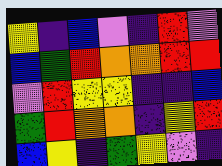[["yellow", "indigo", "blue", "violet", "indigo", "red", "violet"], ["blue", "green", "red", "orange", "orange", "red", "red"], ["violet", "red", "yellow", "yellow", "indigo", "indigo", "blue"], ["green", "red", "orange", "orange", "indigo", "yellow", "red"], ["blue", "yellow", "indigo", "green", "yellow", "violet", "indigo"]]